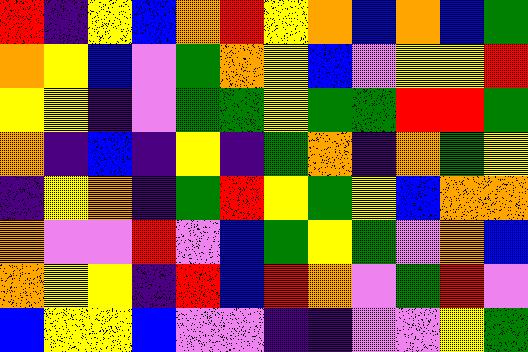[["red", "indigo", "yellow", "blue", "orange", "red", "yellow", "orange", "blue", "orange", "blue", "green"], ["orange", "yellow", "blue", "violet", "green", "orange", "yellow", "blue", "violet", "yellow", "yellow", "red"], ["yellow", "yellow", "indigo", "violet", "green", "green", "yellow", "green", "green", "red", "red", "green"], ["orange", "indigo", "blue", "indigo", "yellow", "indigo", "green", "orange", "indigo", "orange", "green", "yellow"], ["indigo", "yellow", "orange", "indigo", "green", "red", "yellow", "green", "yellow", "blue", "orange", "orange"], ["orange", "violet", "violet", "red", "violet", "blue", "green", "yellow", "green", "violet", "orange", "blue"], ["orange", "yellow", "yellow", "indigo", "red", "blue", "red", "orange", "violet", "green", "red", "violet"], ["blue", "yellow", "yellow", "blue", "violet", "violet", "indigo", "indigo", "violet", "violet", "yellow", "green"]]